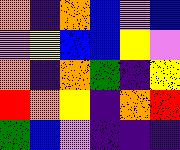[["orange", "indigo", "orange", "blue", "violet", "blue"], ["violet", "yellow", "blue", "blue", "yellow", "violet"], ["orange", "indigo", "orange", "green", "indigo", "yellow"], ["red", "orange", "yellow", "indigo", "orange", "red"], ["green", "blue", "violet", "indigo", "indigo", "indigo"]]